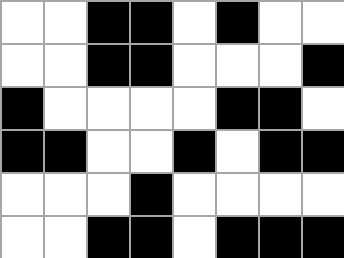[["white", "white", "black", "black", "white", "black", "white", "white"], ["white", "white", "black", "black", "white", "white", "white", "black"], ["black", "white", "white", "white", "white", "black", "black", "white"], ["black", "black", "white", "white", "black", "white", "black", "black"], ["white", "white", "white", "black", "white", "white", "white", "white"], ["white", "white", "black", "black", "white", "black", "black", "black"]]